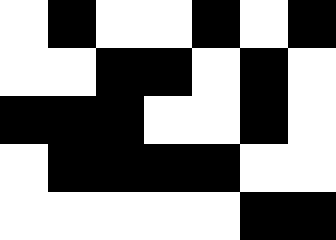[["white", "black", "white", "white", "black", "white", "black"], ["white", "white", "black", "black", "white", "black", "white"], ["black", "black", "black", "white", "white", "black", "white"], ["white", "black", "black", "black", "black", "white", "white"], ["white", "white", "white", "white", "white", "black", "black"]]